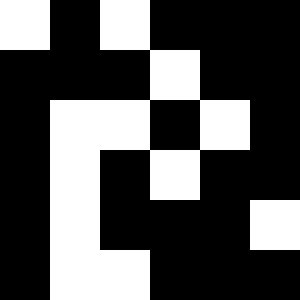[["white", "black", "white", "black", "black", "black"], ["black", "black", "black", "white", "black", "black"], ["black", "white", "white", "black", "white", "black"], ["black", "white", "black", "white", "black", "black"], ["black", "white", "black", "black", "black", "white"], ["black", "white", "white", "black", "black", "black"]]